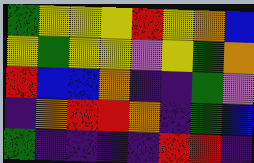[["green", "yellow", "yellow", "yellow", "red", "yellow", "orange", "blue"], ["yellow", "green", "yellow", "yellow", "violet", "yellow", "green", "orange"], ["red", "blue", "blue", "orange", "indigo", "indigo", "green", "violet"], ["indigo", "orange", "red", "red", "orange", "indigo", "green", "blue"], ["green", "indigo", "indigo", "indigo", "indigo", "red", "red", "indigo"]]